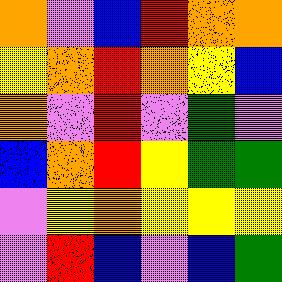[["orange", "violet", "blue", "red", "orange", "orange"], ["yellow", "orange", "red", "orange", "yellow", "blue"], ["orange", "violet", "red", "violet", "green", "violet"], ["blue", "orange", "red", "yellow", "green", "green"], ["violet", "yellow", "orange", "yellow", "yellow", "yellow"], ["violet", "red", "blue", "violet", "blue", "green"]]